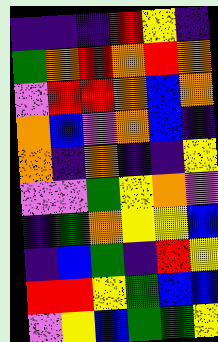[["indigo", "indigo", "indigo", "red", "yellow", "indigo"], ["green", "orange", "red", "orange", "red", "orange"], ["violet", "red", "red", "orange", "blue", "orange"], ["orange", "blue", "violet", "orange", "blue", "indigo"], ["orange", "indigo", "orange", "indigo", "indigo", "yellow"], ["violet", "violet", "green", "yellow", "orange", "violet"], ["indigo", "green", "orange", "yellow", "yellow", "blue"], ["indigo", "blue", "green", "indigo", "red", "yellow"], ["red", "red", "yellow", "green", "blue", "blue"], ["violet", "yellow", "blue", "green", "green", "yellow"]]